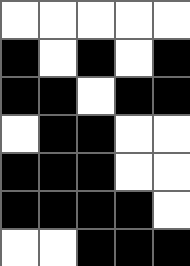[["white", "white", "white", "white", "white"], ["black", "white", "black", "white", "black"], ["black", "black", "white", "black", "black"], ["white", "black", "black", "white", "white"], ["black", "black", "black", "white", "white"], ["black", "black", "black", "black", "white"], ["white", "white", "black", "black", "black"]]